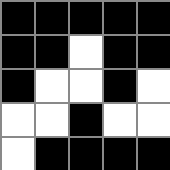[["black", "black", "black", "black", "black"], ["black", "black", "white", "black", "black"], ["black", "white", "white", "black", "white"], ["white", "white", "black", "white", "white"], ["white", "black", "black", "black", "black"]]